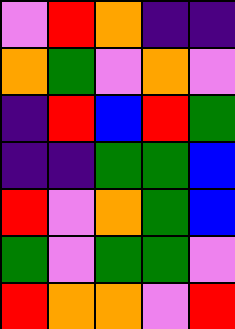[["violet", "red", "orange", "indigo", "indigo"], ["orange", "green", "violet", "orange", "violet"], ["indigo", "red", "blue", "red", "green"], ["indigo", "indigo", "green", "green", "blue"], ["red", "violet", "orange", "green", "blue"], ["green", "violet", "green", "green", "violet"], ["red", "orange", "orange", "violet", "red"]]